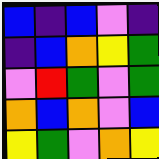[["blue", "indigo", "blue", "violet", "indigo"], ["indigo", "blue", "orange", "yellow", "green"], ["violet", "red", "green", "violet", "green"], ["orange", "blue", "orange", "violet", "blue"], ["yellow", "green", "violet", "orange", "yellow"]]